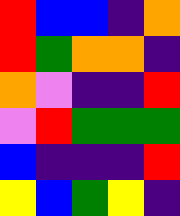[["red", "blue", "blue", "indigo", "orange"], ["red", "green", "orange", "orange", "indigo"], ["orange", "violet", "indigo", "indigo", "red"], ["violet", "red", "green", "green", "green"], ["blue", "indigo", "indigo", "indigo", "red"], ["yellow", "blue", "green", "yellow", "indigo"]]